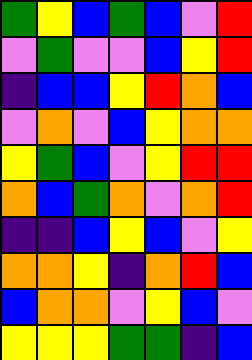[["green", "yellow", "blue", "green", "blue", "violet", "red"], ["violet", "green", "violet", "violet", "blue", "yellow", "red"], ["indigo", "blue", "blue", "yellow", "red", "orange", "blue"], ["violet", "orange", "violet", "blue", "yellow", "orange", "orange"], ["yellow", "green", "blue", "violet", "yellow", "red", "red"], ["orange", "blue", "green", "orange", "violet", "orange", "red"], ["indigo", "indigo", "blue", "yellow", "blue", "violet", "yellow"], ["orange", "orange", "yellow", "indigo", "orange", "red", "blue"], ["blue", "orange", "orange", "violet", "yellow", "blue", "violet"], ["yellow", "yellow", "yellow", "green", "green", "indigo", "blue"]]